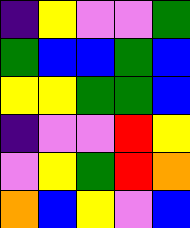[["indigo", "yellow", "violet", "violet", "green"], ["green", "blue", "blue", "green", "blue"], ["yellow", "yellow", "green", "green", "blue"], ["indigo", "violet", "violet", "red", "yellow"], ["violet", "yellow", "green", "red", "orange"], ["orange", "blue", "yellow", "violet", "blue"]]